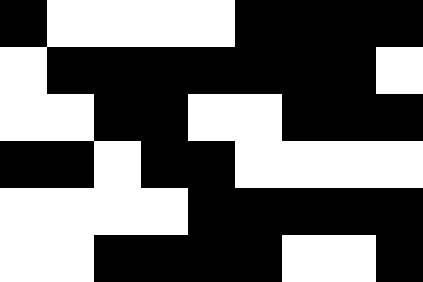[["black", "white", "white", "white", "white", "black", "black", "black", "black"], ["white", "black", "black", "black", "black", "black", "black", "black", "white"], ["white", "white", "black", "black", "white", "white", "black", "black", "black"], ["black", "black", "white", "black", "black", "white", "white", "white", "white"], ["white", "white", "white", "white", "black", "black", "black", "black", "black"], ["white", "white", "black", "black", "black", "black", "white", "white", "black"]]